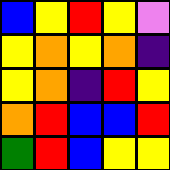[["blue", "yellow", "red", "yellow", "violet"], ["yellow", "orange", "yellow", "orange", "indigo"], ["yellow", "orange", "indigo", "red", "yellow"], ["orange", "red", "blue", "blue", "red"], ["green", "red", "blue", "yellow", "yellow"]]